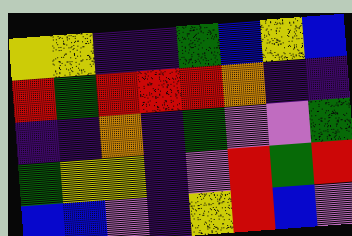[["yellow", "yellow", "indigo", "indigo", "green", "blue", "yellow", "blue"], ["red", "green", "red", "red", "red", "orange", "indigo", "indigo"], ["indigo", "indigo", "orange", "indigo", "green", "violet", "violet", "green"], ["green", "yellow", "yellow", "indigo", "violet", "red", "green", "red"], ["blue", "blue", "violet", "indigo", "yellow", "red", "blue", "violet"]]